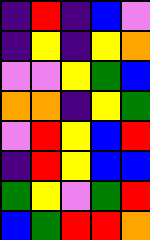[["indigo", "red", "indigo", "blue", "violet"], ["indigo", "yellow", "indigo", "yellow", "orange"], ["violet", "violet", "yellow", "green", "blue"], ["orange", "orange", "indigo", "yellow", "green"], ["violet", "red", "yellow", "blue", "red"], ["indigo", "red", "yellow", "blue", "blue"], ["green", "yellow", "violet", "green", "red"], ["blue", "green", "red", "red", "orange"]]